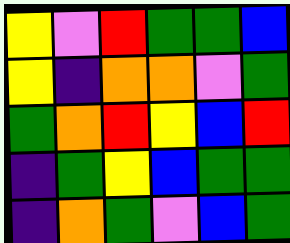[["yellow", "violet", "red", "green", "green", "blue"], ["yellow", "indigo", "orange", "orange", "violet", "green"], ["green", "orange", "red", "yellow", "blue", "red"], ["indigo", "green", "yellow", "blue", "green", "green"], ["indigo", "orange", "green", "violet", "blue", "green"]]